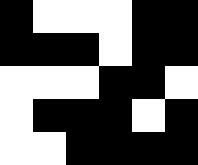[["black", "white", "white", "white", "black", "black"], ["black", "black", "black", "white", "black", "black"], ["white", "white", "white", "black", "black", "white"], ["white", "black", "black", "black", "white", "black"], ["white", "white", "black", "black", "black", "black"]]